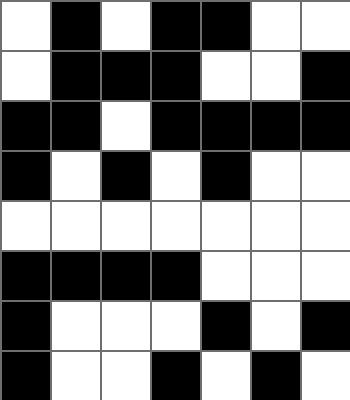[["white", "black", "white", "black", "black", "white", "white"], ["white", "black", "black", "black", "white", "white", "black"], ["black", "black", "white", "black", "black", "black", "black"], ["black", "white", "black", "white", "black", "white", "white"], ["white", "white", "white", "white", "white", "white", "white"], ["black", "black", "black", "black", "white", "white", "white"], ["black", "white", "white", "white", "black", "white", "black"], ["black", "white", "white", "black", "white", "black", "white"]]